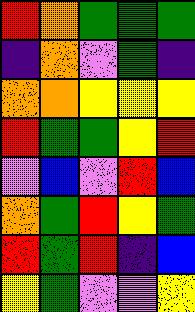[["red", "orange", "green", "green", "green"], ["indigo", "orange", "violet", "green", "indigo"], ["orange", "orange", "yellow", "yellow", "yellow"], ["red", "green", "green", "yellow", "red"], ["violet", "blue", "violet", "red", "blue"], ["orange", "green", "red", "yellow", "green"], ["red", "green", "red", "indigo", "blue"], ["yellow", "green", "violet", "violet", "yellow"]]